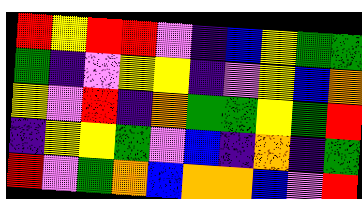[["red", "yellow", "red", "red", "violet", "indigo", "blue", "yellow", "green", "green"], ["green", "indigo", "violet", "yellow", "yellow", "indigo", "violet", "yellow", "blue", "orange"], ["yellow", "violet", "red", "indigo", "orange", "green", "green", "yellow", "green", "red"], ["indigo", "yellow", "yellow", "green", "violet", "blue", "indigo", "orange", "indigo", "green"], ["red", "violet", "green", "orange", "blue", "orange", "orange", "blue", "violet", "red"]]